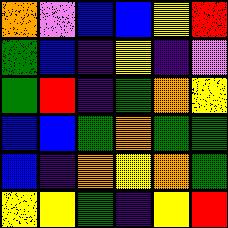[["orange", "violet", "blue", "blue", "yellow", "red"], ["green", "blue", "indigo", "yellow", "indigo", "violet"], ["green", "red", "indigo", "green", "orange", "yellow"], ["blue", "blue", "green", "orange", "green", "green"], ["blue", "indigo", "orange", "yellow", "orange", "green"], ["yellow", "yellow", "green", "indigo", "yellow", "red"]]